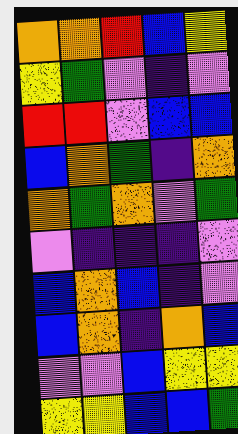[["orange", "orange", "red", "blue", "yellow"], ["yellow", "green", "violet", "indigo", "violet"], ["red", "red", "violet", "blue", "blue"], ["blue", "orange", "green", "indigo", "orange"], ["orange", "green", "orange", "violet", "green"], ["violet", "indigo", "indigo", "indigo", "violet"], ["blue", "orange", "blue", "indigo", "violet"], ["blue", "orange", "indigo", "orange", "blue"], ["violet", "violet", "blue", "yellow", "yellow"], ["yellow", "yellow", "blue", "blue", "green"]]